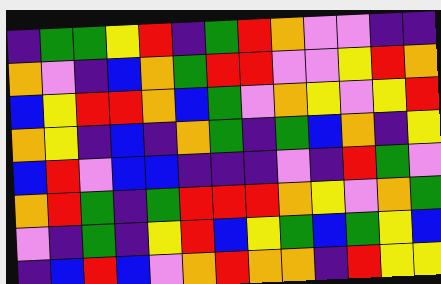[["indigo", "green", "green", "yellow", "red", "indigo", "green", "red", "orange", "violet", "violet", "indigo", "indigo"], ["orange", "violet", "indigo", "blue", "orange", "green", "red", "red", "violet", "violet", "yellow", "red", "orange"], ["blue", "yellow", "red", "red", "orange", "blue", "green", "violet", "orange", "yellow", "violet", "yellow", "red"], ["orange", "yellow", "indigo", "blue", "indigo", "orange", "green", "indigo", "green", "blue", "orange", "indigo", "yellow"], ["blue", "red", "violet", "blue", "blue", "indigo", "indigo", "indigo", "violet", "indigo", "red", "green", "violet"], ["orange", "red", "green", "indigo", "green", "red", "red", "red", "orange", "yellow", "violet", "orange", "green"], ["violet", "indigo", "green", "indigo", "yellow", "red", "blue", "yellow", "green", "blue", "green", "yellow", "blue"], ["indigo", "blue", "red", "blue", "violet", "orange", "red", "orange", "orange", "indigo", "red", "yellow", "yellow"]]